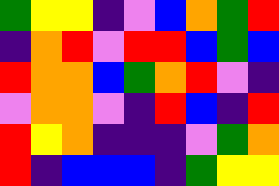[["green", "yellow", "yellow", "indigo", "violet", "blue", "orange", "green", "red"], ["indigo", "orange", "red", "violet", "red", "red", "blue", "green", "blue"], ["red", "orange", "orange", "blue", "green", "orange", "red", "violet", "indigo"], ["violet", "orange", "orange", "violet", "indigo", "red", "blue", "indigo", "red"], ["red", "yellow", "orange", "indigo", "indigo", "indigo", "violet", "green", "orange"], ["red", "indigo", "blue", "blue", "blue", "indigo", "green", "yellow", "yellow"]]